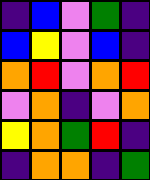[["indigo", "blue", "violet", "green", "indigo"], ["blue", "yellow", "violet", "blue", "indigo"], ["orange", "red", "violet", "orange", "red"], ["violet", "orange", "indigo", "violet", "orange"], ["yellow", "orange", "green", "red", "indigo"], ["indigo", "orange", "orange", "indigo", "green"]]